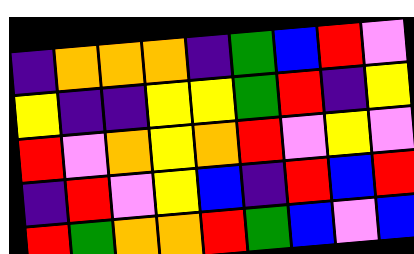[["indigo", "orange", "orange", "orange", "indigo", "green", "blue", "red", "violet"], ["yellow", "indigo", "indigo", "yellow", "yellow", "green", "red", "indigo", "yellow"], ["red", "violet", "orange", "yellow", "orange", "red", "violet", "yellow", "violet"], ["indigo", "red", "violet", "yellow", "blue", "indigo", "red", "blue", "red"], ["red", "green", "orange", "orange", "red", "green", "blue", "violet", "blue"]]